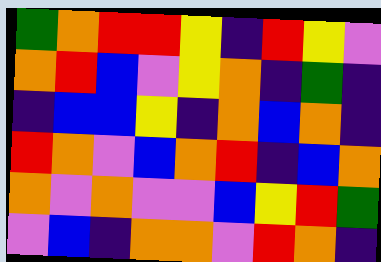[["green", "orange", "red", "red", "yellow", "indigo", "red", "yellow", "violet"], ["orange", "red", "blue", "violet", "yellow", "orange", "indigo", "green", "indigo"], ["indigo", "blue", "blue", "yellow", "indigo", "orange", "blue", "orange", "indigo"], ["red", "orange", "violet", "blue", "orange", "red", "indigo", "blue", "orange"], ["orange", "violet", "orange", "violet", "violet", "blue", "yellow", "red", "green"], ["violet", "blue", "indigo", "orange", "orange", "violet", "red", "orange", "indigo"]]